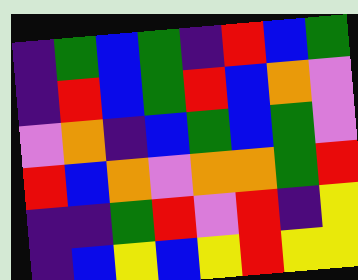[["indigo", "green", "blue", "green", "indigo", "red", "blue", "green"], ["indigo", "red", "blue", "green", "red", "blue", "orange", "violet"], ["violet", "orange", "indigo", "blue", "green", "blue", "green", "violet"], ["red", "blue", "orange", "violet", "orange", "orange", "green", "red"], ["indigo", "indigo", "green", "red", "violet", "red", "indigo", "yellow"], ["indigo", "blue", "yellow", "blue", "yellow", "red", "yellow", "yellow"]]